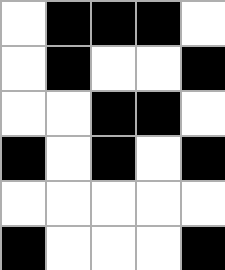[["white", "black", "black", "black", "white"], ["white", "black", "white", "white", "black"], ["white", "white", "black", "black", "white"], ["black", "white", "black", "white", "black"], ["white", "white", "white", "white", "white"], ["black", "white", "white", "white", "black"]]